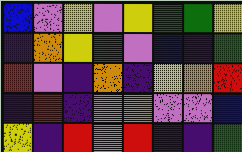[["blue", "violet", "yellow", "violet", "yellow", "green", "green", "yellow"], ["indigo", "orange", "yellow", "green", "violet", "blue", "indigo", "green"], ["red", "violet", "indigo", "orange", "indigo", "yellow", "orange", "red"], ["indigo", "red", "indigo", "violet", "orange", "violet", "violet", "blue"], ["yellow", "indigo", "red", "violet", "red", "indigo", "indigo", "green"]]